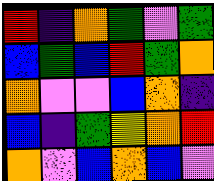[["red", "indigo", "orange", "green", "violet", "green"], ["blue", "green", "blue", "red", "green", "orange"], ["orange", "violet", "violet", "blue", "orange", "indigo"], ["blue", "indigo", "green", "yellow", "orange", "red"], ["orange", "violet", "blue", "orange", "blue", "violet"]]